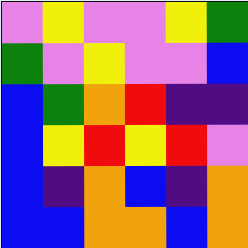[["violet", "yellow", "violet", "violet", "yellow", "green"], ["green", "violet", "yellow", "violet", "violet", "blue"], ["blue", "green", "orange", "red", "indigo", "indigo"], ["blue", "yellow", "red", "yellow", "red", "violet"], ["blue", "indigo", "orange", "blue", "indigo", "orange"], ["blue", "blue", "orange", "orange", "blue", "orange"]]